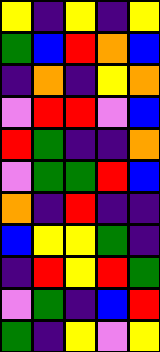[["yellow", "indigo", "yellow", "indigo", "yellow"], ["green", "blue", "red", "orange", "blue"], ["indigo", "orange", "indigo", "yellow", "orange"], ["violet", "red", "red", "violet", "blue"], ["red", "green", "indigo", "indigo", "orange"], ["violet", "green", "green", "red", "blue"], ["orange", "indigo", "red", "indigo", "indigo"], ["blue", "yellow", "yellow", "green", "indigo"], ["indigo", "red", "yellow", "red", "green"], ["violet", "green", "indigo", "blue", "red"], ["green", "indigo", "yellow", "violet", "yellow"]]